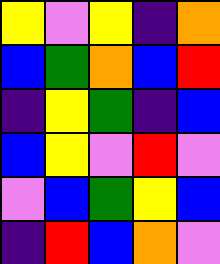[["yellow", "violet", "yellow", "indigo", "orange"], ["blue", "green", "orange", "blue", "red"], ["indigo", "yellow", "green", "indigo", "blue"], ["blue", "yellow", "violet", "red", "violet"], ["violet", "blue", "green", "yellow", "blue"], ["indigo", "red", "blue", "orange", "violet"]]